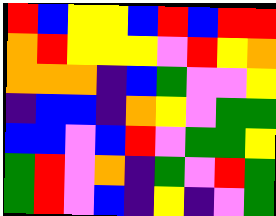[["red", "blue", "yellow", "yellow", "blue", "red", "blue", "red", "red"], ["orange", "red", "yellow", "yellow", "yellow", "violet", "red", "yellow", "orange"], ["orange", "orange", "orange", "indigo", "blue", "green", "violet", "violet", "yellow"], ["indigo", "blue", "blue", "indigo", "orange", "yellow", "violet", "green", "green"], ["blue", "blue", "violet", "blue", "red", "violet", "green", "green", "yellow"], ["green", "red", "violet", "orange", "indigo", "green", "violet", "red", "green"], ["green", "red", "violet", "blue", "indigo", "yellow", "indigo", "violet", "green"]]